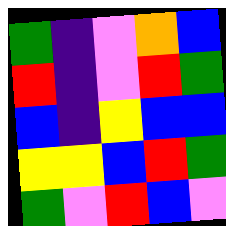[["green", "indigo", "violet", "orange", "blue"], ["red", "indigo", "violet", "red", "green"], ["blue", "indigo", "yellow", "blue", "blue"], ["yellow", "yellow", "blue", "red", "green"], ["green", "violet", "red", "blue", "violet"]]